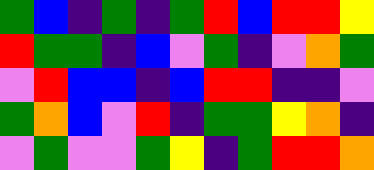[["green", "blue", "indigo", "green", "indigo", "green", "red", "blue", "red", "red", "yellow"], ["red", "green", "green", "indigo", "blue", "violet", "green", "indigo", "violet", "orange", "green"], ["violet", "red", "blue", "blue", "indigo", "blue", "red", "red", "indigo", "indigo", "violet"], ["green", "orange", "blue", "violet", "red", "indigo", "green", "green", "yellow", "orange", "indigo"], ["violet", "green", "violet", "violet", "green", "yellow", "indigo", "green", "red", "red", "orange"]]